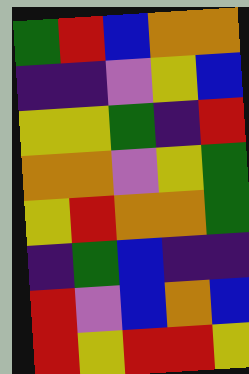[["green", "red", "blue", "orange", "orange"], ["indigo", "indigo", "violet", "yellow", "blue"], ["yellow", "yellow", "green", "indigo", "red"], ["orange", "orange", "violet", "yellow", "green"], ["yellow", "red", "orange", "orange", "green"], ["indigo", "green", "blue", "indigo", "indigo"], ["red", "violet", "blue", "orange", "blue"], ["red", "yellow", "red", "red", "yellow"]]